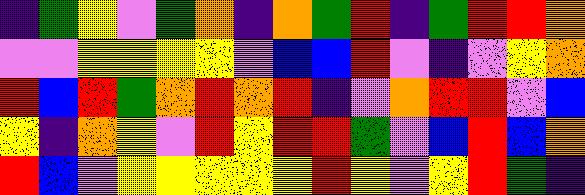[["indigo", "green", "yellow", "violet", "green", "orange", "indigo", "orange", "green", "red", "indigo", "green", "red", "red", "orange"], ["violet", "violet", "yellow", "yellow", "yellow", "yellow", "violet", "blue", "blue", "red", "violet", "indigo", "violet", "yellow", "orange"], ["red", "blue", "red", "green", "orange", "red", "orange", "red", "indigo", "violet", "orange", "red", "red", "violet", "blue"], ["yellow", "indigo", "orange", "yellow", "violet", "red", "yellow", "red", "red", "green", "violet", "blue", "red", "blue", "orange"], ["red", "blue", "violet", "yellow", "yellow", "yellow", "yellow", "yellow", "red", "yellow", "violet", "yellow", "red", "green", "indigo"]]